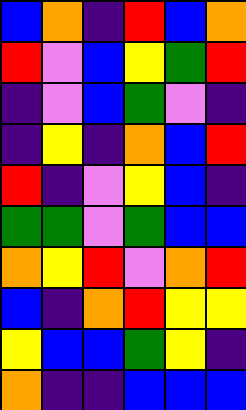[["blue", "orange", "indigo", "red", "blue", "orange"], ["red", "violet", "blue", "yellow", "green", "red"], ["indigo", "violet", "blue", "green", "violet", "indigo"], ["indigo", "yellow", "indigo", "orange", "blue", "red"], ["red", "indigo", "violet", "yellow", "blue", "indigo"], ["green", "green", "violet", "green", "blue", "blue"], ["orange", "yellow", "red", "violet", "orange", "red"], ["blue", "indigo", "orange", "red", "yellow", "yellow"], ["yellow", "blue", "blue", "green", "yellow", "indigo"], ["orange", "indigo", "indigo", "blue", "blue", "blue"]]